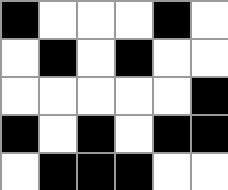[["black", "white", "white", "white", "black", "white"], ["white", "black", "white", "black", "white", "white"], ["white", "white", "white", "white", "white", "black"], ["black", "white", "black", "white", "black", "black"], ["white", "black", "black", "black", "white", "white"]]